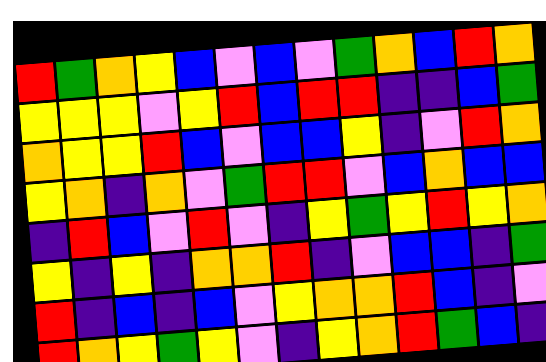[["red", "green", "orange", "yellow", "blue", "violet", "blue", "violet", "green", "orange", "blue", "red", "orange"], ["yellow", "yellow", "yellow", "violet", "yellow", "red", "blue", "red", "red", "indigo", "indigo", "blue", "green"], ["orange", "yellow", "yellow", "red", "blue", "violet", "blue", "blue", "yellow", "indigo", "violet", "red", "orange"], ["yellow", "orange", "indigo", "orange", "violet", "green", "red", "red", "violet", "blue", "orange", "blue", "blue"], ["indigo", "red", "blue", "violet", "red", "violet", "indigo", "yellow", "green", "yellow", "red", "yellow", "orange"], ["yellow", "indigo", "yellow", "indigo", "orange", "orange", "red", "indigo", "violet", "blue", "blue", "indigo", "green"], ["red", "indigo", "blue", "indigo", "blue", "violet", "yellow", "orange", "orange", "red", "blue", "indigo", "violet"], ["red", "orange", "yellow", "green", "yellow", "violet", "indigo", "yellow", "orange", "red", "green", "blue", "indigo"]]